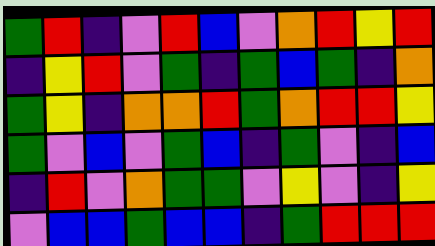[["green", "red", "indigo", "violet", "red", "blue", "violet", "orange", "red", "yellow", "red"], ["indigo", "yellow", "red", "violet", "green", "indigo", "green", "blue", "green", "indigo", "orange"], ["green", "yellow", "indigo", "orange", "orange", "red", "green", "orange", "red", "red", "yellow"], ["green", "violet", "blue", "violet", "green", "blue", "indigo", "green", "violet", "indigo", "blue"], ["indigo", "red", "violet", "orange", "green", "green", "violet", "yellow", "violet", "indigo", "yellow"], ["violet", "blue", "blue", "green", "blue", "blue", "indigo", "green", "red", "red", "red"]]